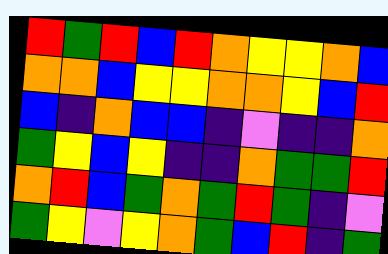[["red", "green", "red", "blue", "red", "orange", "yellow", "yellow", "orange", "blue"], ["orange", "orange", "blue", "yellow", "yellow", "orange", "orange", "yellow", "blue", "red"], ["blue", "indigo", "orange", "blue", "blue", "indigo", "violet", "indigo", "indigo", "orange"], ["green", "yellow", "blue", "yellow", "indigo", "indigo", "orange", "green", "green", "red"], ["orange", "red", "blue", "green", "orange", "green", "red", "green", "indigo", "violet"], ["green", "yellow", "violet", "yellow", "orange", "green", "blue", "red", "indigo", "green"]]